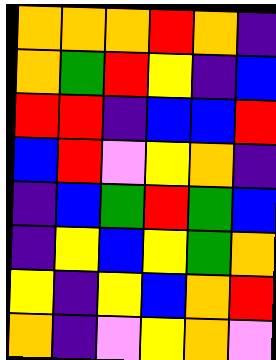[["orange", "orange", "orange", "red", "orange", "indigo"], ["orange", "green", "red", "yellow", "indigo", "blue"], ["red", "red", "indigo", "blue", "blue", "red"], ["blue", "red", "violet", "yellow", "orange", "indigo"], ["indigo", "blue", "green", "red", "green", "blue"], ["indigo", "yellow", "blue", "yellow", "green", "orange"], ["yellow", "indigo", "yellow", "blue", "orange", "red"], ["orange", "indigo", "violet", "yellow", "orange", "violet"]]